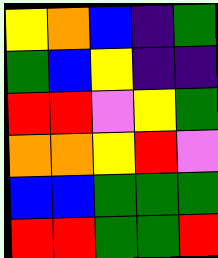[["yellow", "orange", "blue", "indigo", "green"], ["green", "blue", "yellow", "indigo", "indigo"], ["red", "red", "violet", "yellow", "green"], ["orange", "orange", "yellow", "red", "violet"], ["blue", "blue", "green", "green", "green"], ["red", "red", "green", "green", "red"]]